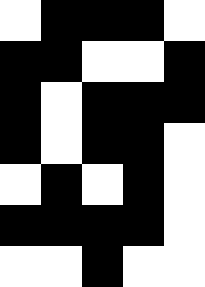[["white", "black", "black", "black", "white"], ["black", "black", "white", "white", "black"], ["black", "white", "black", "black", "black"], ["black", "white", "black", "black", "white"], ["white", "black", "white", "black", "white"], ["black", "black", "black", "black", "white"], ["white", "white", "black", "white", "white"]]